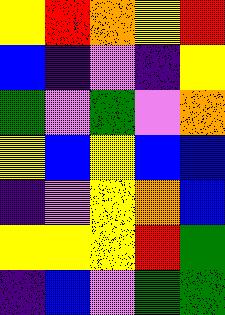[["yellow", "red", "orange", "yellow", "red"], ["blue", "indigo", "violet", "indigo", "yellow"], ["green", "violet", "green", "violet", "orange"], ["yellow", "blue", "yellow", "blue", "blue"], ["indigo", "violet", "yellow", "orange", "blue"], ["yellow", "yellow", "yellow", "red", "green"], ["indigo", "blue", "violet", "green", "green"]]